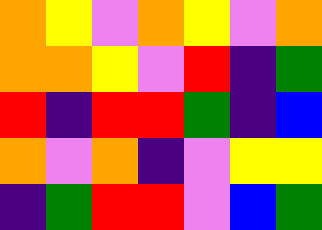[["orange", "yellow", "violet", "orange", "yellow", "violet", "orange"], ["orange", "orange", "yellow", "violet", "red", "indigo", "green"], ["red", "indigo", "red", "red", "green", "indigo", "blue"], ["orange", "violet", "orange", "indigo", "violet", "yellow", "yellow"], ["indigo", "green", "red", "red", "violet", "blue", "green"]]